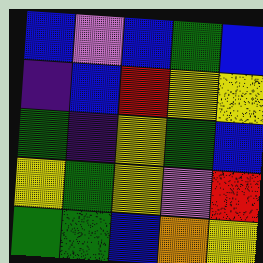[["blue", "violet", "blue", "green", "blue"], ["indigo", "blue", "red", "yellow", "yellow"], ["green", "indigo", "yellow", "green", "blue"], ["yellow", "green", "yellow", "violet", "red"], ["green", "green", "blue", "orange", "yellow"]]